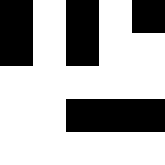[["black", "white", "black", "white", "black"], ["black", "white", "black", "white", "white"], ["white", "white", "white", "white", "white"], ["white", "white", "black", "black", "black"], ["white", "white", "white", "white", "white"]]